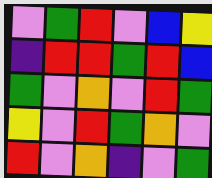[["violet", "green", "red", "violet", "blue", "yellow"], ["indigo", "red", "red", "green", "red", "blue"], ["green", "violet", "orange", "violet", "red", "green"], ["yellow", "violet", "red", "green", "orange", "violet"], ["red", "violet", "orange", "indigo", "violet", "green"]]